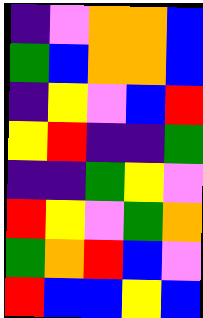[["indigo", "violet", "orange", "orange", "blue"], ["green", "blue", "orange", "orange", "blue"], ["indigo", "yellow", "violet", "blue", "red"], ["yellow", "red", "indigo", "indigo", "green"], ["indigo", "indigo", "green", "yellow", "violet"], ["red", "yellow", "violet", "green", "orange"], ["green", "orange", "red", "blue", "violet"], ["red", "blue", "blue", "yellow", "blue"]]